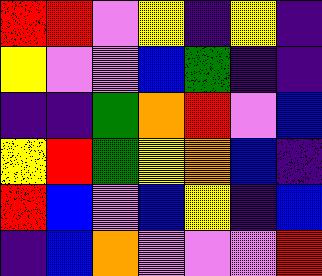[["red", "red", "violet", "yellow", "indigo", "yellow", "indigo"], ["yellow", "violet", "violet", "blue", "green", "indigo", "indigo"], ["indigo", "indigo", "green", "orange", "red", "violet", "blue"], ["yellow", "red", "green", "yellow", "orange", "blue", "indigo"], ["red", "blue", "violet", "blue", "yellow", "indigo", "blue"], ["indigo", "blue", "orange", "violet", "violet", "violet", "red"]]